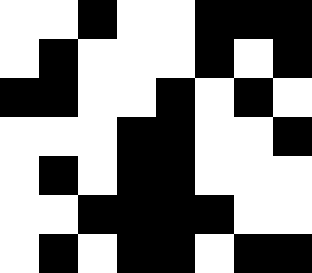[["white", "white", "black", "white", "white", "black", "black", "black"], ["white", "black", "white", "white", "white", "black", "white", "black"], ["black", "black", "white", "white", "black", "white", "black", "white"], ["white", "white", "white", "black", "black", "white", "white", "black"], ["white", "black", "white", "black", "black", "white", "white", "white"], ["white", "white", "black", "black", "black", "black", "white", "white"], ["white", "black", "white", "black", "black", "white", "black", "black"]]